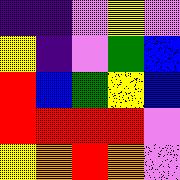[["indigo", "indigo", "violet", "yellow", "violet"], ["yellow", "indigo", "violet", "green", "blue"], ["red", "blue", "green", "yellow", "blue"], ["red", "red", "red", "red", "violet"], ["yellow", "orange", "red", "orange", "violet"]]